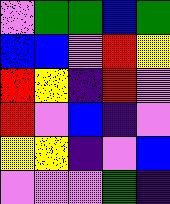[["violet", "green", "green", "blue", "green"], ["blue", "blue", "violet", "red", "yellow"], ["red", "yellow", "indigo", "red", "violet"], ["red", "violet", "blue", "indigo", "violet"], ["yellow", "yellow", "indigo", "violet", "blue"], ["violet", "violet", "violet", "green", "indigo"]]